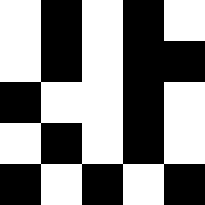[["white", "black", "white", "black", "white"], ["white", "black", "white", "black", "black"], ["black", "white", "white", "black", "white"], ["white", "black", "white", "black", "white"], ["black", "white", "black", "white", "black"]]